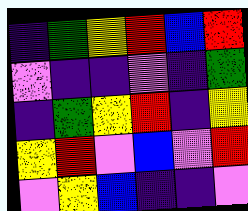[["indigo", "green", "yellow", "red", "blue", "red"], ["violet", "indigo", "indigo", "violet", "indigo", "green"], ["indigo", "green", "yellow", "red", "indigo", "yellow"], ["yellow", "red", "violet", "blue", "violet", "red"], ["violet", "yellow", "blue", "indigo", "indigo", "violet"]]